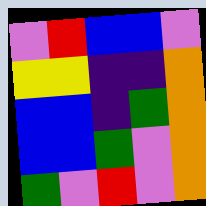[["violet", "red", "blue", "blue", "violet"], ["yellow", "yellow", "indigo", "indigo", "orange"], ["blue", "blue", "indigo", "green", "orange"], ["blue", "blue", "green", "violet", "orange"], ["green", "violet", "red", "violet", "orange"]]